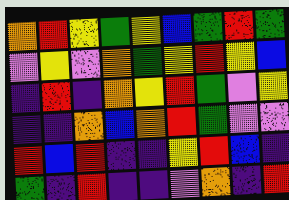[["orange", "red", "yellow", "green", "yellow", "blue", "green", "red", "green"], ["violet", "yellow", "violet", "orange", "green", "yellow", "red", "yellow", "blue"], ["indigo", "red", "indigo", "orange", "yellow", "red", "green", "violet", "yellow"], ["indigo", "indigo", "orange", "blue", "orange", "red", "green", "violet", "violet"], ["red", "blue", "red", "indigo", "indigo", "yellow", "red", "blue", "indigo"], ["green", "indigo", "red", "indigo", "indigo", "violet", "orange", "indigo", "red"]]